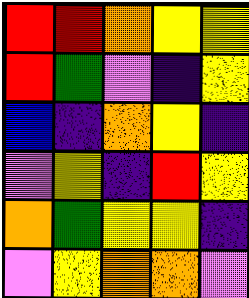[["red", "red", "orange", "yellow", "yellow"], ["red", "green", "violet", "indigo", "yellow"], ["blue", "indigo", "orange", "yellow", "indigo"], ["violet", "yellow", "indigo", "red", "yellow"], ["orange", "green", "yellow", "yellow", "indigo"], ["violet", "yellow", "orange", "orange", "violet"]]